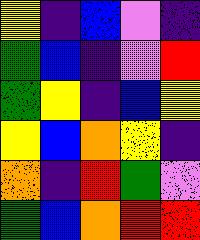[["yellow", "indigo", "blue", "violet", "indigo"], ["green", "blue", "indigo", "violet", "red"], ["green", "yellow", "indigo", "blue", "yellow"], ["yellow", "blue", "orange", "yellow", "indigo"], ["orange", "indigo", "red", "green", "violet"], ["green", "blue", "orange", "red", "red"]]